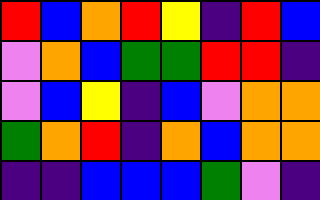[["red", "blue", "orange", "red", "yellow", "indigo", "red", "blue"], ["violet", "orange", "blue", "green", "green", "red", "red", "indigo"], ["violet", "blue", "yellow", "indigo", "blue", "violet", "orange", "orange"], ["green", "orange", "red", "indigo", "orange", "blue", "orange", "orange"], ["indigo", "indigo", "blue", "blue", "blue", "green", "violet", "indigo"]]